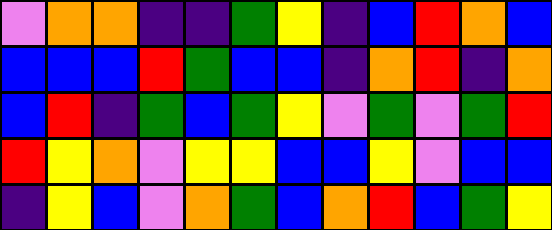[["violet", "orange", "orange", "indigo", "indigo", "green", "yellow", "indigo", "blue", "red", "orange", "blue"], ["blue", "blue", "blue", "red", "green", "blue", "blue", "indigo", "orange", "red", "indigo", "orange"], ["blue", "red", "indigo", "green", "blue", "green", "yellow", "violet", "green", "violet", "green", "red"], ["red", "yellow", "orange", "violet", "yellow", "yellow", "blue", "blue", "yellow", "violet", "blue", "blue"], ["indigo", "yellow", "blue", "violet", "orange", "green", "blue", "orange", "red", "blue", "green", "yellow"]]